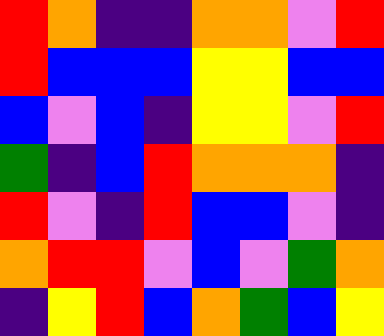[["red", "orange", "indigo", "indigo", "orange", "orange", "violet", "red"], ["red", "blue", "blue", "blue", "yellow", "yellow", "blue", "blue"], ["blue", "violet", "blue", "indigo", "yellow", "yellow", "violet", "red"], ["green", "indigo", "blue", "red", "orange", "orange", "orange", "indigo"], ["red", "violet", "indigo", "red", "blue", "blue", "violet", "indigo"], ["orange", "red", "red", "violet", "blue", "violet", "green", "orange"], ["indigo", "yellow", "red", "blue", "orange", "green", "blue", "yellow"]]